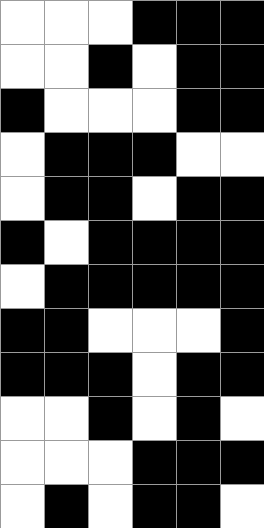[["white", "white", "white", "black", "black", "black"], ["white", "white", "black", "white", "black", "black"], ["black", "white", "white", "white", "black", "black"], ["white", "black", "black", "black", "white", "white"], ["white", "black", "black", "white", "black", "black"], ["black", "white", "black", "black", "black", "black"], ["white", "black", "black", "black", "black", "black"], ["black", "black", "white", "white", "white", "black"], ["black", "black", "black", "white", "black", "black"], ["white", "white", "black", "white", "black", "white"], ["white", "white", "white", "black", "black", "black"], ["white", "black", "white", "black", "black", "white"]]